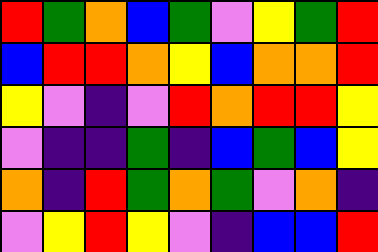[["red", "green", "orange", "blue", "green", "violet", "yellow", "green", "red"], ["blue", "red", "red", "orange", "yellow", "blue", "orange", "orange", "red"], ["yellow", "violet", "indigo", "violet", "red", "orange", "red", "red", "yellow"], ["violet", "indigo", "indigo", "green", "indigo", "blue", "green", "blue", "yellow"], ["orange", "indigo", "red", "green", "orange", "green", "violet", "orange", "indigo"], ["violet", "yellow", "red", "yellow", "violet", "indigo", "blue", "blue", "red"]]